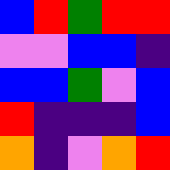[["blue", "red", "green", "red", "red"], ["violet", "violet", "blue", "blue", "indigo"], ["blue", "blue", "green", "violet", "blue"], ["red", "indigo", "indigo", "indigo", "blue"], ["orange", "indigo", "violet", "orange", "red"]]